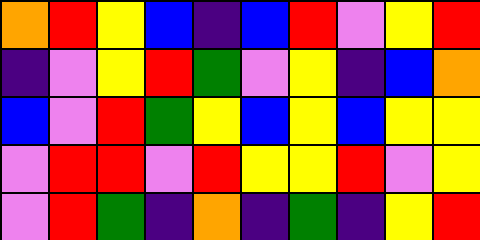[["orange", "red", "yellow", "blue", "indigo", "blue", "red", "violet", "yellow", "red"], ["indigo", "violet", "yellow", "red", "green", "violet", "yellow", "indigo", "blue", "orange"], ["blue", "violet", "red", "green", "yellow", "blue", "yellow", "blue", "yellow", "yellow"], ["violet", "red", "red", "violet", "red", "yellow", "yellow", "red", "violet", "yellow"], ["violet", "red", "green", "indigo", "orange", "indigo", "green", "indigo", "yellow", "red"]]